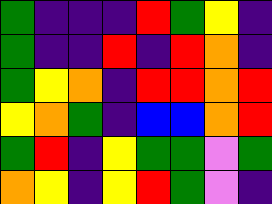[["green", "indigo", "indigo", "indigo", "red", "green", "yellow", "indigo"], ["green", "indigo", "indigo", "red", "indigo", "red", "orange", "indigo"], ["green", "yellow", "orange", "indigo", "red", "red", "orange", "red"], ["yellow", "orange", "green", "indigo", "blue", "blue", "orange", "red"], ["green", "red", "indigo", "yellow", "green", "green", "violet", "green"], ["orange", "yellow", "indigo", "yellow", "red", "green", "violet", "indigo"]]